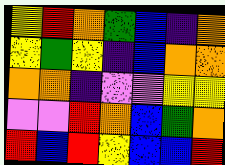[["yellow", "red", "orange", "green", "blue", "indigo", "orange"], ["yellow", "green", "yellow", "indigo", "blue", "orange", "orange"], ["orange", "orange", "indigo", "violet", "violet", "yellow", "yellow"], ["violet", "violet", "red", "orange", "blue", "green", "orange"], ["red", "blue", "red", "yellow", "blue", "blue", "red"]]